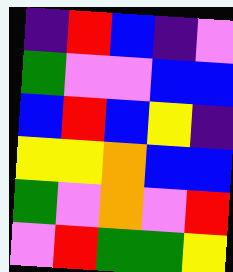[["indigo", "red", "blue", "indigo", "violet"], ["green", "violet", "violet", "blue", "blue"], ["blue", "red", "blue", "yellow", "indigo"], ["yellow", "yellow", "orange", "blue", "blue"], ["green", "violet", "orange", "violet", "red"], ["violet", "red", "green", "green", "yellow"]]